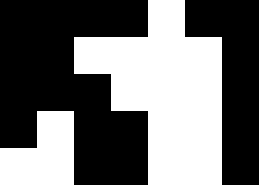[["black", "black", "black", "black", "white", "black", "black"], ["black", "black", "white", "white", "white", "white", "black"], ["black", "black", "black", "white", "white", "white", "black"], ["black", "white", "black", "black", "white", "white", "black"], ["white", "white", "black", "black", "white", "white", "black"]]